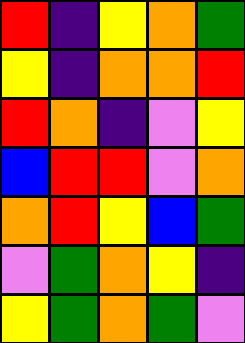[["red", "indigo", "yellow", "orange", "green"], ["yellow", "indigo", "orange", "orange", "red"], ["red", "orange", "indigo", "violet", "yellow"], ["blue", "red", "red", "violet", "orange"], ["orange", "red", "yellow", "blue", "green"], ["violet", "green", "orange", "yellow", "indigo"], ["yellow", "green", "orange", "green", "violet"]]